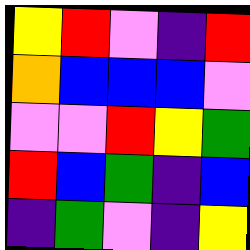[["yellow", "red", "violet", "indigo", "red"], ["orange", "blue", "blue", "blue", "violet"], ["violet", "violet", "red", "yellow", "green"], ["red", "blue", "green", "indigo", "blue"], ["indigo", "green", "violet", "indigo", "yellow"]]